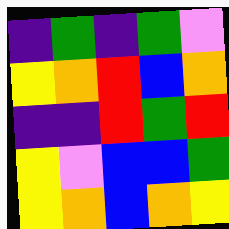[["indigo", "green", "indigo", "green", "violet"], ["yellow", "orange", "red", "blue", "orange"], ["indigo", "indigo", "red", "green", "red"], ["yellow", "violet", "blue", "blue", "green"], ["yellow", "orange", "blue", "orange", "yellow"]]